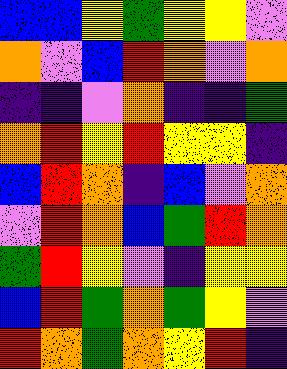[["blue", "blue", "yellow", "green", "yellow", "yellow", "violet"], ["orange", "violet", "blue", "red", "orange", "violet", "orange"], ["indigo", "indigo", "violet", "orange", "indigo", "indigo", "green"], ["orange", "red", "yellow", "red", "yellow", "yellow", "indigo"], ["blue", "red", "orange", "indigo", "blue", "violet", "orange"], ["violet", "red", "orange", "blue", "green", "red", "orange"], ["green", "red", "yellow", "violet", "indigo", "yellow", "yellow"], ["blue", "red", "green", "orange", "green", "yellow", "violet"], ["red", "orange", "green", "orange", "yellow", "red", "indigo"]]